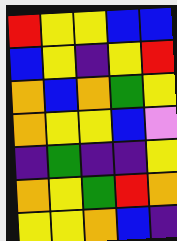[["red", "yellow", "yellow", "blue", "blue"], ["blue", "yellow", "indigo", "yellow", "red"], ["orange", "blue", "orange", "green", "yellow"], ["orange", "yellow", "yellow", "blue", "violet"], ["indigo", "green", "indigo", "indigo", "yellow"], ["orange", "yellow", "green", "red", "orange"], ["yellow", "yellow", "orange", "blue", "indigo"]]